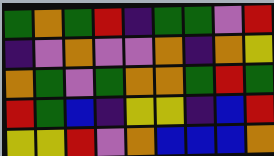[["green", "orange", "green", "red", "indigo", "green", "green", "violet", "red"], ["indigo", "violet", "orange", "violet", "violet", "orange", "indigo", "orange", "yellow"], ["orange", "green", "violet", "green", "orange", "orange", "green", "red", "green"], ["red", "green", "blue", "indigo", "yellow", "yellow", "indigo", "blue", "red"], ["yellow", "yellow", "red", "violet", "orange", "blue", "blue", "blue", "orange"]]